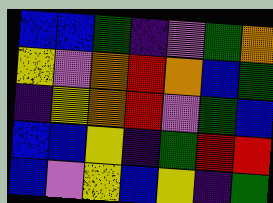[["blue", "blue", "green", "indigo", "violet", "green", "orange"], ["yellow", "violet", "orange", "red", "orange", "blue", "green"], ["indigo", "yellow", "orange", "red", "violet", "green", "blue"], ["blue", "blue", "yellow", "indigo", "green", "red", "red"], ["blue", "violet", "yellow", "blue", "yellow", "indigo", "green"]]